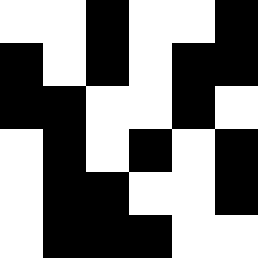[["white", "white", "black", "white", "white", "black"], ["black", "white", "black", "white", "black", "black"], ["black", "black", "white", "white", "black", "white"], ["white", "black", "white", "black", "white", "black"], ["white", "black", "black", "white", "white", "black"], ["white", "black", "black", "black", "white", "white"]]